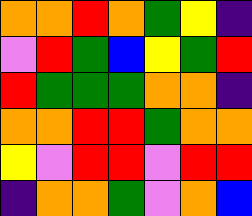[["orange", "orange", "red", "orange", "green", "yellow", "indigo"], ["violet", "red", "green", "blue", "yellow", "green", "red"], ["red", "green", "green", "green", "orange", "orange", "indigo"], ["orange", "orange", "red", "red", "green", "orange", "orange"], ["yellow", "violet", "red", "red", "violet", "red", "red"], ["indigo", "orange", "orange", "green", "violet", "orange", "blue"]]